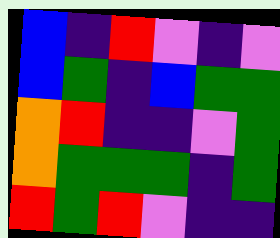[["blue", "indigo", "red", "violet", "indigo", "violet"], ["blue", "green", "indigo", "blue", "green", "green"], ["orange", "red", "indigo", "indigo", "violet", "green"], ["orange", "green", "green", "green", "indigo", "green"], ["red", "green", "red", "violet", "indigo", "indigo"]]